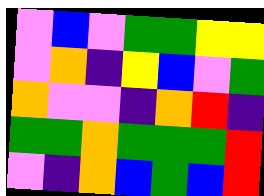[["violet", "blue", "violet", "green", "green", "yellow", "yellow"], ["violet", "orange", "indigo", "yellow", "blue", "violet", "green"], ["orange", "violet", "violet", "indigo", "orange", "red", "indigo"], ["green", "green", "orange", "green", "green", "green", "red"], ["violet", "indigo", "orange", "blue", "green", "blue", "red"]]